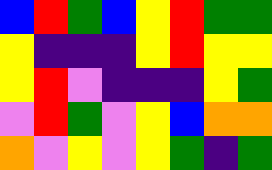[["blue", "red", "green", "blue", "yellow", "red", "green", "green"], ["yellow", "indigo", "indigo", "indigo", "yellow", "red", "yellow", "yellow"], ["yellow", "red", "violet", "indigo", "indigo", "indigo", "yellow", "green"], ["violet", "red", "green", "violet", "yellow", "blue", "orange", "orange"], ["orange", "violet", "yellow", "violet", "yellow", "green", "indigo", "green"]]